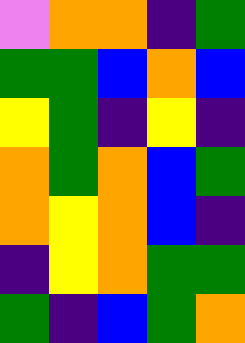[["violet", "orange", "orange", "indigo", "green"], ["green", "green", "blue", "orange", "blue"], ["yellow", "green", "indigo", "yellow", "indigo"], ["orange", "green", "orange", "blue", "green"], ["orange", "yellow", "orange", "blue", "indigo"], ["indigo", "yellow", "orange", "green", "green"], ["green", "indigo", "blue", "green", "orange"]]